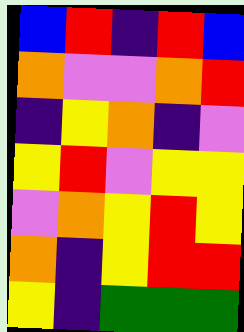[["blue", "red", "indigo", "red", "blue"], ["orange", "violet", "violet", "orange", "red"], ["indigo", "yellow", "orange", "indigo", "violet"], ["yellow", "red", "violet", "yellow", "yellow"], ["violet", "orange", "yellow", "red", "yellow"], ["orange", "indigo", "yellow", "red", "red"], ["yellow", "indigo", "green", "green", "green"]]